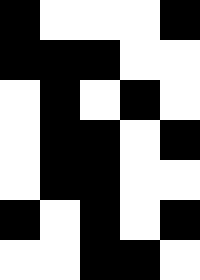[["black", "white", "white", "white", "black"], ["black", "black", "black", "white", "white"], ["white", "black", "white", "black", "white"], ["white", "black", "black", "white", "black"], ["white", "black", "black", "white", "white"], ["black", "white", "black", "white", "black"], ["white", "white", "black", "black", "white"]]